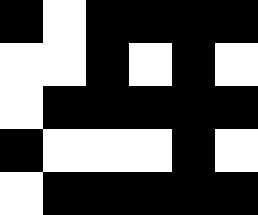[["black", "white", "black", "black", "black", "black"], ["white", "white", "black", "white", "black", "white"], ["white", "black", "black", "black", "black", "black"], ["black", "white", "white", "white", "black", "white"], ["white", "black", "black", "black", "black", "black"]]